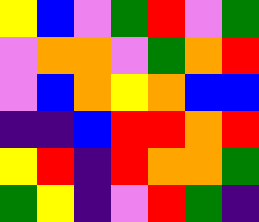[["yellow", "blue", "violet", "green", "red", "violet", "green"], ["violet", "orange", "orange", "violet", "green", "orange", "red"], ["violet", "blue", "orange", "yellow", "orange", "blue", "blue"], ["indigo", "indigo", "blue", "red", "red", "orange", "red"], ["yellow", "red", "indigo", "red", "orange", "orange", "green"], ["green", "yellow", "indigo", "violet", "red", "green", "indigo"]]